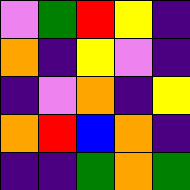[["violet", "green", "red", "yellow", "indigo"], ["orange", "indigo", "yellow", "violet", "indigo"], ["indigo", "violet", "orange", "indigo", "yellow"], ["orange", "red", "blue", "orange", "indigo"], ["indigo", "indigo", "green", "orange", "green"]]